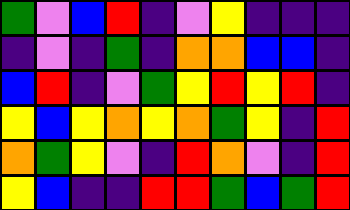[["green", "violet", "blue", "red", "indigo", "violet", "yellow", "indigo", "indigo", "indigo"], ["indigo", "violet", "indigo", "green", "indigo", "orange", "orange", "blue", "blue", "indigo"], ["blue", "red", "indigo", "violet", "green", "yellow", "red", "yellow", "red", "indigo"], ["yellow", "blue", "yellow", "orange", "yellow", "orange", "green", "yellow", "indigo", "red"], ["orange", "green", "yellow", "violet", "indigo", "red", "orange", "violet", "indigo", "red"], ["yellow", "blue", "indigo", "indigo", "red", "red", "green", "blue", "green", "red"]]